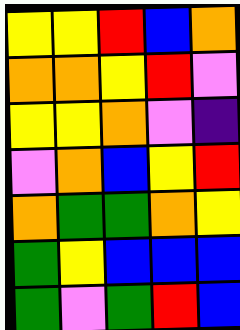[["yellow", "yellow", "red", "blue", "orange"], ["orange", "orange", "yellow", "red", "violet"], ["yellow", "yellow", "orange", "violet", "indigo"], ["violet", "orange", "blue", "yellow", "red"], ["orange", "green", "green", "orange", "yellow"], ["green", "yellow", "blue", "blue", "blue"], ["green", "violet", "green", "red", "blue"]]